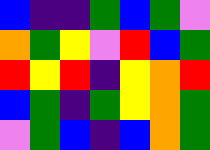[["blue", "indigo", "indigo", "green", "blue", "green", "violet"], ["orange", "green", "yellow", "violet", "red", "blue", "green"], ["red", "yellow", "red", "indigo", "yellow", "orange", "red"], ["blue", "green", "indigo", "green", "yellow", "orange", "green"], ["violet", "green", "blue", "indigo", "blue", "orange", "green"]]